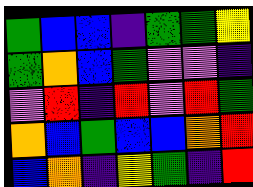[["green", "blue", "blue", "indigo", "green", "green", "yellow"], ["green", "orange", "blue", "green", "violet", "violet", "indigo"], ["violet", "red", "indigo", "red", "violet", "red", "green"], ["orange", "blue", "green", "blue", "blue", "orange", "red"], ["blue", "orange", "indigo", "yellow", "green", "indigo", "red"]]